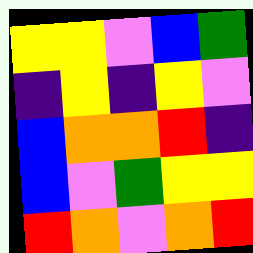[["yellow", "yellow", "violet", "blue", "green"], ["indigo", "yellow", "indigo", "yellow", "violet"], ["blue", "orange", "orange", "red", "indigo"], ["blue", "violet", "green", "yellow", "yellow"], ["red", "orange", "violet", "orange", "red"]]